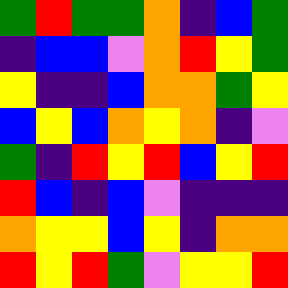[["green", "red", "green", "green", "orange", "indigo", "blue", "green"], ["indigo", "blue", "blue", "violet", "orange", "red", "yellow", "green"], ["yellow", "indigo", "indigo", "blue", "orange", "orange", "green", "yellow"], ["blue", "yellow", "blue", "orange", "yellow", "orange", "indigo", "violet"], ["green", "indigo", "red", "yellow", "red", "blue", "yellow", "red"], ["red", "blue", "indigo", "blue", "violet", "indigo", "indigo", "indigo"], ["orange", "yellow", "yellow", "blue", "yellow", "indigo", "orange", "orange"], ["red", "yellow", "red", "green", "violet", "yellow", "yellow", "red"]]